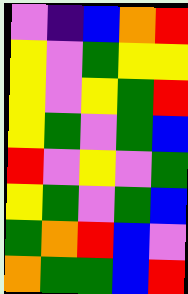[["violet", "indigo", "blue", "orange", "red"], ["yellow", "violet", "green", "yellow", "yellow"], ["yellow", "violet", "yellow", "green", "red"], ["yellow", "green", "violet", "green", "blue"], ["red", "violet", "yellow", "violet", "green"], ["yellow", "green", "violet", "green", "blue"], ["green", "orange", "red", "blue", "violet"], ["orange", "green", "green", "blue", "red"]]